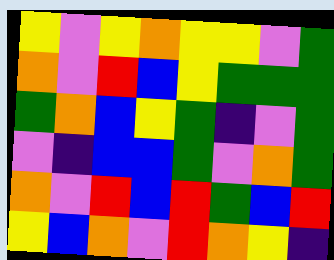[["yellow", "violet", "yellow", "orange", "yellow", "yellow", "violet", "green"], ["orange", "violet", "red", "blue", "yellow", "green", "green", "green"], ["green", "orange", "blue", "yellow", "green", "indigo", "violet", "green"], ["violet", "indigo", "blue", "blue", "green", "violet", "orange", "green"], ["orange", "violet", "red", "blue", "red", "green", "blue", "red"], ["yellow", "blue", "orange", "violet", "red", "orange", "yellow", "indigo"]]